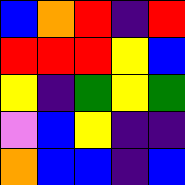[["blue", "orange", "red", "indigo", "red"], ["red", "red", "red", "yellow", "blue"], ["yellow", "indigo", "green", "yellow", "green"], ["violet", "blue", "yellow", "indigo", "indigo"], ["orange", "blue", "blue", "indigo", "blue"]]